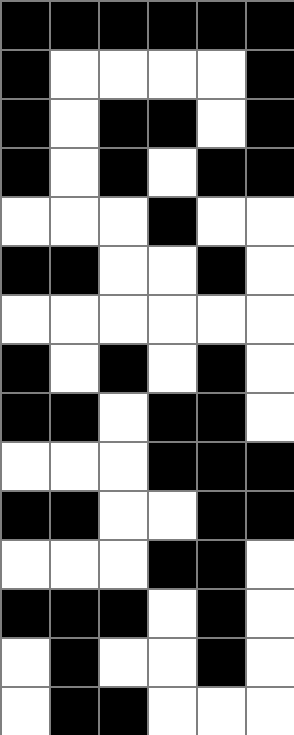[["black", "black", "black", "black", "black", "black"], ["black", "white", "white", "white", "white", "black"], ["black", "white", "black", "black", "white", "black"], ["black", "white", "black", "white", "black", "black"], ["white", "white", "white", "black", "white", "white"], ["black", "black", "white", "white", "black", "white"], ["white", "white", "white", "white", "white", "white"], ["black", "white", "black", "white", "black", "white"], ["black", "black", "white", "black", "black", "white"], ["white", "white", "white", "black", "black", "black"], ["black", "black", "white", "white", "black", "black"], ["white", "white", "white", "black", "black", "white"], ["black", "black", "black", "white", "black", "white"], ["white", "black", "white", "white", "black", "white"], ["white", "black", "black", "white", "white", "white"]]